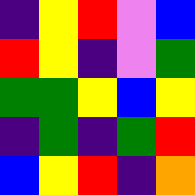[["indigo", "yellow", "red", "violet", "blue"], ["red", "yellow", "indigo", "violet", "green"], ["green", "green", "yellow", "blue", "yellow"], ["indigo", "green", "indigo", "green", "red"], ["blue", "yellow", "red", "indigo", "orange"]]